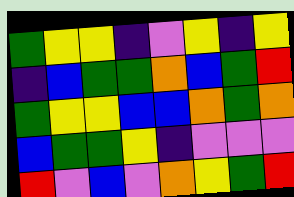[["green", "yellow", "yellow", "indigo", "violet", "yellow", "indigo", "yellow"], ["indigo", "blue", "green", "green", "orange", "blue", "green", "red"], ["green", "yellow", "yellow", "blue", "blue", "orange", "green", "orange"], ["blue", "green", "green", "yellow", "indigo", "violet", "violet", "violet"], ["red", "violet", "blue", "violet", "orange", "yellow", "green", "red"]]